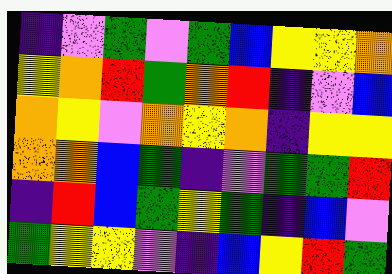[["indigo", "violet", "green", "violet", "green", "blue", "yellow", "yellow", "orange"], ["yellow", "orange", "red", "green", "orange", "red", "indigo", "violet", "blue"], ["orange", "yellow", "violet", "orange", "yellow", "orange", "indigo", "yellow", "yellow"], ["orange", "orange", "blue", "green", "indigo", "violet", "green", "green", "red"], ["indigo", "red", "blue", "green", "yellow", "green", "indigo", "blue", "violet"], ["green", "yellow", "yellow", "violet", "indigo", "blue", "yellow", "red", "green"]]